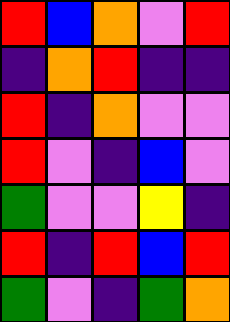[["red", "blue", "orange", "violet", "red"], ["indigo", "orange", "red", "indigo", "indigo"], ["red", "indigo", "orange", "violet", "violet"], ["red", "violet", "indigo", "blue", "violet"], ["green", "violet", "violet", "yellow", "indigo"], ["red", "indigo", "red", "blue", "red"], ["green", "violet", "indigo", "green", "orange"]]